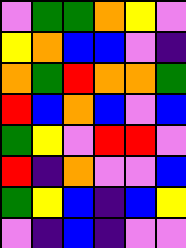[["violet", "green", "green", "orange", "yellow", "violet"], ["yellow", "orange", "blue", "blue", "violet", "indigo"], ["orange", "green", "red", "orange", "orange", "green"], ["red", "blue", "orange", "blue", "violet", "blue"], ["green", "yellow", "violet", "red", "red", "violet"], ["red", "indigo", "orange", "violet", "violet", "blue"], ["green", "yellow", "blue", "indigo", "blue", "yellow"], ["violet", "indigo", "blue", "indigo", "violet", "violet"]]